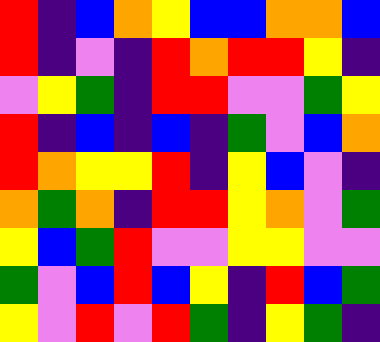[["red", "indigo", "blue", "orange", "yellow", "blue", "blue", "orange", "orange", "blue"], ["red", "indigo", "violet", "indigo", "red", "orange", "red", "red", "yellow", "indigo"], ["violet", "yellow", "green", "indigo", "red", "red", "violet", "violet", "green", "yellow"], ["red", "indigo", "blue", "indigo", "blue", "indigo", "green", "violet", "blue", "orange"], ["red", "orange", "yellow", "yellow", "red", "indigo", "yellow", "blue", "violet", "indigo"], ["orange", "green", "orange", "indigo", "red", "red", "yellow", "orange", "violet", "green"], ["yellow", "blue", "green", "red", "violet", "violet", "yellow", "yellow", "violet", "violet"], ["green", "violet", "blue", "red", "blue", "yellow", "indigo", "red", "blue", "green"], ["yellow", "violet", "red", "violet", "red", "green", "indigo", "yellow", "green", "indigo"]]